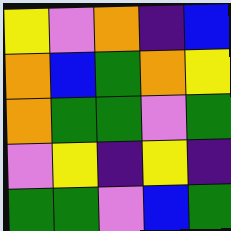[["yellow", "violet", "orange", "indigo", "blue"], ["orange", "blue", "green", "orange", "yellow"], ["orange", "green", "green", "violet", "green"], ["violet", "yellow", "indigo", "yellow", "indigo"], ["green", "green", "violet", "blue", "green"]]